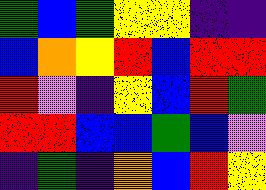[["green", "blue", "green", "yellow", "yellow", "indigo", "indigo"], ["blue", "orange", "yellow", "red", "blue", "red", "red"], ["red", "violet", "indigo", "yellow", "blue", "red", "green"], ["red", "red", "blue", "blue", "green", "blue", "violet"], ["indigo", "green", "indigo", "orange", "blue", "red", "yellow"]]